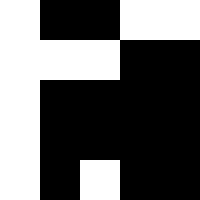[["white", "black", "black", "white", "white"], ["white", "white", "white", "black", "black"], ["white", "black", "black", "black", "black"], ["white", "black", "black", "black", "black"], ["white", "black", "white", "black", "black"]]